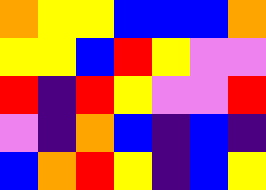[["orange", "yellow", "yellow", "blue", "blue", "blue", "orange"], ["yellow", "yellow", "blue", "red", "yellow", "violet", "violet"], ["red", "indigo", "red", "yellow", "violet", "violet", "red"], ["violet", "indigo", "orange", "blue", "indigo", "blue", "indigo"], ["blue", "orange", "red", "yellow", "indigo", "blue", "yellow"]]